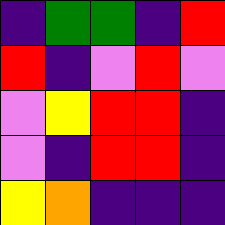[["indigo", "green", "green", "indigo", "red"], ["red", "indigo", "violet", "red", "violet"], ["violet", "yellow", "red", "red", "indigo"], ["violet", "indigo", "red", "red", "indigo"], ["yellow", "orange", "indigo", "indigo", "indigo"]]